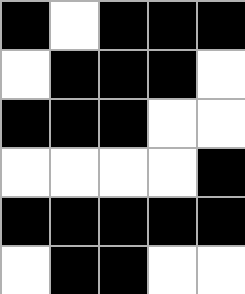[["black", "white", "black", "black", "black"], ["white", "black", "black", "black", "white"], ["black", "black", "black", "white", "white"], ["white", "white", "white", "white", "black"], ["black", "black", "black", "black", "black"], ["white", "black", "black", "white", "white"]]